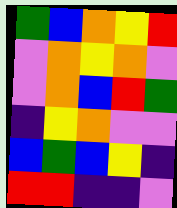[["green", "blue", "orange", "yellow", "red"], ["violet", "orange", "yellow", "orange", "violet"], ["violet", "orange", "blue", "red", "green"], ["indigo", "yellow", "orange", "violet", "violet"], ["blue", "green", "blue", "yellow", "indigo"], ["red", "red", "indigo", "indigo", "violet"]]